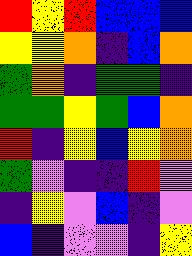[["red", "yellow", "red", "blue", "blue", "blue"], ["yellow", "yellow", "orange", "indigo", "blue", "orange"], ["green", "orange", "indigo", "green", "green", "indigo"], ["green", "green", "yellow", "green", "blue", "orange"], ["red", "indigo", "yellow", "blue", "yellow", "orange"], ["green", "violet", "indigo", "indigo", "red", "violet"], ["indigo", "yellow", "violet", "blue", "indigo", "violet"], ["blue", "indigo", "violet", "violet", "indigo", "yellow"]]